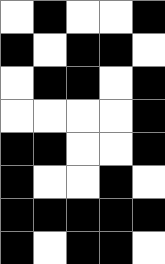[["white", "black", "white", "white", "black"], ["black", "white", "black", "black", "white"], ["white", "black", "black", "white", "black"], ["white", "white", "white", "white", "black"], ["black", "black", "white", "white", "black"], ["black", "white", "white", "black", "white"], ["black", "black", "black", "black", "black"], ["black", "white", "black", "black", "white"]]